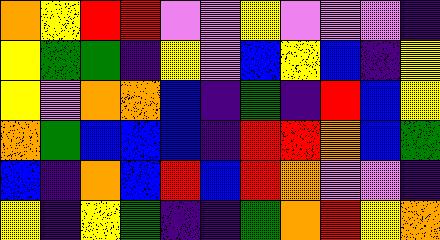[["orange", "yellow", "red", "red", "violet", "violet", "yellow", "violet", "violet", "violet", "indigo"], ["yellow", "green", "green", "indigo", "yellow", "violet", "blue", "yellow", "blue", "indigo", "yellow"], ["yellow", "violet", "orange", "orange", "blue", "indigo", "green", "indigo", "red", "blue", "yellow"], ["orange", "green", "blue", "blue", "blue", "indigo", "red", "red", "orange", "blue", "green"], ["blue", "indigo", "orange", "blue", "red", "blue", "red", "orange", "violet", "violet", "indigo"], ["yellow", "indigo", "yellow", "green", "indigo", "indigo", "green", "orange", "red", "yellow", "orange"]]